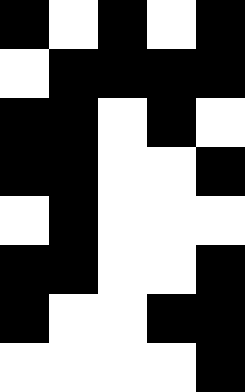[["black", "white", "black", "white", "black"], ["white", "black", "black", "black", "black"], ["black", "black", "white", "black", "white"], ["black", "black", "white", "white", "black"], ["white", "black", "white", "white", "white"], ["black", "black", "white", "white", "black"], ["black", "white", "white", "black", "black"], ["white", "white", "white", "white", "black"]]